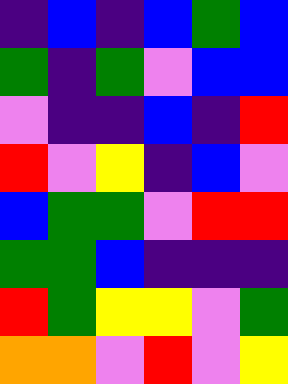[["indigo", "blue", "indigo", "blue", "green", "blue"], ["green", "indigo", "green", "violet", "blue", "blue"], ["violet", "indigo", "indigo", "blue", "indigo", "red"], ["red", "violet", "yellow", "indigo", "blue", "violet"], ["blue", "green", "green", "violet", "red", "red"], ["green", "green", "blue", "indigo", "indigo", "indigo"], ["red", "green", "yellow", "yellow", "violet", "green"], ["orange", "orange", "violet", "red", "violet", "yellow"]]